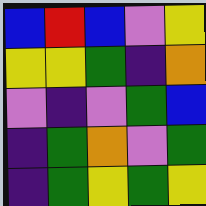[["blue", "red", "blue", "violet", "yellow"], ["yellow", "yellow", "green", "indigo", "orange"], ["violet", "indigo", "violet", "green", "blue"], ["indigo", "green", "orange", "violet", "green"], ["indigo", "green", "yellow", "green", "yellow"]]